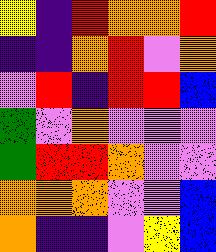[["yellow", "indigo", "red", "orange", "orange", "red"], ["indigo", "indigo", "orange", "red", "violet", "orange"], ["violet", "red", "indigo", "red", "red", "blue"], ["green", "violet", "orange", "violet", "violet", "violet"], ["green", "red", "red", "orange", "violet", "violet"], ["orange", "orange", "orange", "violet", "violet", "blue"], ["orange", "indigo", "indigo", "violet", "yellow", "blue"]]